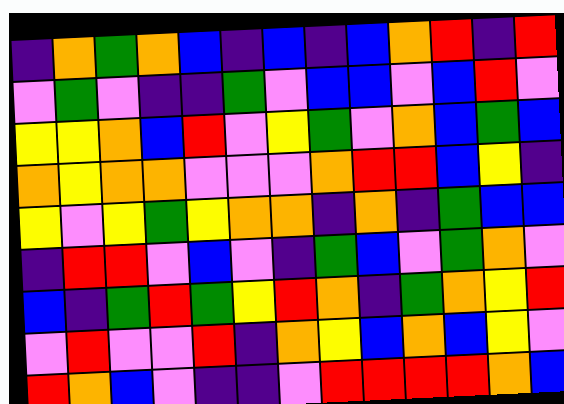[["indigo", "orange", "green", "orange", "blue", "indigo", "blue", "indigo", "blue", "orange", "red", "indigo", "red"], ["violet", "green", "violet", "indigo", "indigo", "green", "violet", "blue", "blue", "violet", "blue", "red", "violet"], ["yellow", "yellow", "orange", "blue", "red", "violet", "yellow", "green", "violet", "orange", "blue", "green", "blue"], ["orange", "yellow", "orange", "orange", "violet", "violet", "violet", "orange", "red", "red", "blue", "yellow", "indigo"], ["yellow", "violet", "yellow", "green", "yellow", "orange", "orange", "indigo", "orange", "indigo", "green", "blue", "blue"], ["indigo", "red", "red", "violet", "blue", "violet", "indigo", "green", "blue", "violet", "green", "orange", "violet"], ["blue", "indigo", "green", "red", "green", "yellow", "red", "orange", "indigo", "green", "orange", "yellow", "red"], ["violet", "red", "violet", "violet", "red", "indigo", "orange", "yellow", "blue", "orange", "blue", "yellow", "violet"], ["red", "orange", "blue", "violet", "indigo", "indigo", "violet", "red", "red", "red", "red", "orange", "blue"]]